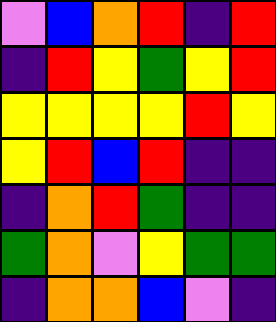[["violet", "blue", "orange", "red", "indigo", "red"], ["indigo", "red", "yellow", "green", "yellow", "red"], ["yellow", "yellow", "yellow", "yellow", "red", "yellow"], ["yellow", "red", "blue", "red", "indigo", "indigo"], ["indigo", "orange", "red", "green", "indigo", "indigo"], ["green", "orange", "violet", "yellow", "green", "green"], ["indigo", "orange", "orange", "blue", "violet", "indigo"]]